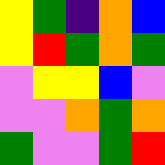[["yellow", "green", "indigo", "orange", "blue"], ["yellow", "red", "green", "orange", "green"], ["violet", "yellow", "yellow", "blue", "violet"], ["violet", "violet", "orange", "green", "orange"], ["green", "violet", "violet", "green", "red"]]